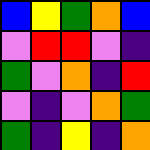[["blue", "yellow", "green", "orange", "blue"], ["violet", "red", "red", "violet", "indigo"], ["green", "violet", "orange", "indigo", "red"], ["violet", "indigo", "violet", "orange", "green"], ["green", "indigo", "yellow", "indigo", "orange"]]